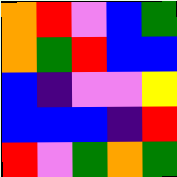[["orange", "red", "violet", "blue", "green"], ["orange", "green", "red", "blue", "blue"], ["blue", "indigo", "violet", "violet", "yellow"], ["blue", "blue", "blue", "indigo", "red"], ["red", "violet", "green", "orange", "green"]]